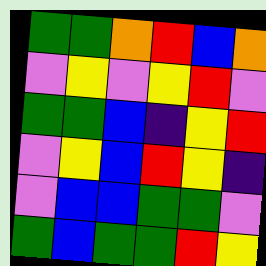[["green", "green", "orange", "red", "blue", "orange"], ["violet", "yellow", "violet", "yellow", "red", "violet"], ["green", "green", "blue", "indigo", "yellow", "red"], ["violet", "yellow", "blue", "red", "yellow", "indigo"], ["violet", "blue", "blue", "green", "green", "violet"], ["green", "blue", "green", "green", "red", "yellow"]]